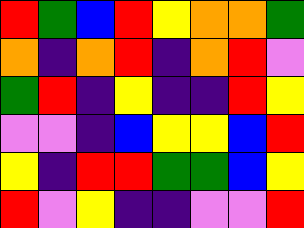[["red", "green", "blue", "red", "yellow", "orange", "orange", "green"], ["orange", "indigo", "orange", "red", "indigo", "orange", "red", "violet"], ["green", "red", "indigo", "yellow", "indigo", "indigo", "red", "yellow"], ["violet", "violet", "indigo", "blue", "yellow", "yellow", "blue", "red"], ["yellow", "indigo", "red", "red", "green", "green", "blue", "yellow"], ["red", "violet", "yellow", "indigo", "indigo", "violet", "violet", "red"]]